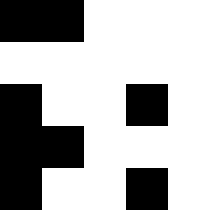[["black", "black", "white", "white", "white"], ["white", "white", "white", "white", "white"], ["black", "white", "white", "black", "white"], ["black", "black", "white", "white", "white"], ["black", "white", "white", "black", "white"]]